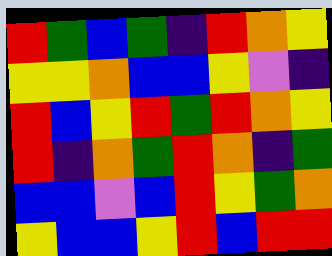[["red", "green", "blue", "green", "indigo", "red", "orange", "yellow"], ["yellow", "yellow", "orange", "blue", "blue", "yellow", "violet", "indigo"], ["red", "blue", "yellow", "red", "green", "red", "orange", "yellow"], ["red", "indigo", "orange", "green", "red", "orange", "indigo", "green"], ["blue", "blue", "violet", "blue", "red", "yellow", "green", "orange"], ["yellow", "blue", "blue", "yellow", "red", "blue", "red", "red"]]